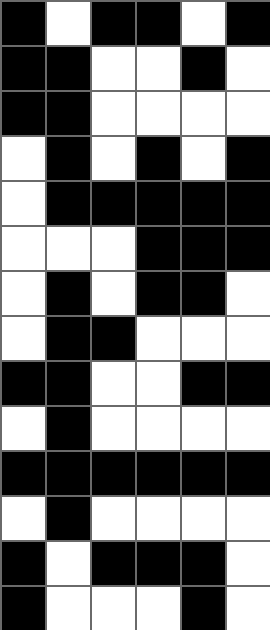[["black", "white", "black", "black", "white", "black"], ["black", "black", "white", "white", "black", "white"], ["black", "black", "white", "white", "white", "white"], ["white", "black", "white", "black", "white", "black"], ["white", "black", "black", "black", "black", "black"], ["white", "white", "white", "black", "black", "black"], ["white", "black", "white", "black", "black", "white"], ["white", "black", "black", "white", "white", "white"], ["black", "black", "white", "white", "black", "black"], ["white", "black", "white", "white", "white", "white"], ["black", "black", "black", "black", "black", "black"], ["white", "black", "white", "white", "white", "white"], ["black", "white", "black", "black", "black", "white"], ["black", "white", "white", "white", "black", "white"]]